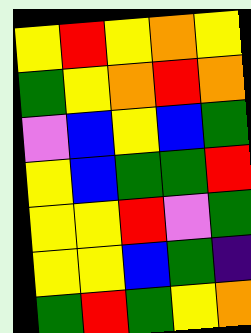[["yellow", "red", "yellow", "orange", "yellow"], ["green", "yellow", "orange", "red", "orange"], ["violet", "blue", "yellow", "blue", "green"], ["yellow", "blue", "green", "green", "red"], ["yellow", "yellow", "red", "violet", "green"], ["yellow", "yellow", "blue", "green", "indigo"], ["green", "red", "green", "yellow", "orange"]]